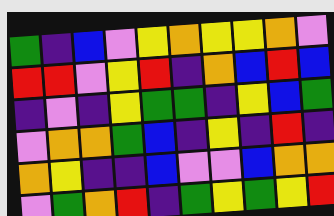[["green", "indigo", "blue", "violet", "yellow", "orange", "yellow", "yellow", "orange", "violet"], ["red", "red", "violet", "yellow", "red", "indigo", "orange", "blue", "red", "blue"], ["indigo", "violet", "indigo", "yellow", "green", "green", "indigo", "yellow", "blue", "green"], ["violet", "orange", "orange", "green", "blue", "indigo", "yellow", "indigo", "red", "indigo"], ["orange", "yellow", "indigo", "indigo", "blue", "violet", "violet", "blue", "orange", "orange"], ["violet", "green", "orange", "red", "indigo", "green", "yellow", "green", "yellow", "red"]]